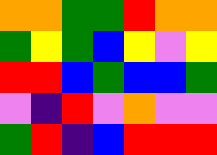[["orange", "orange", "green", "green", "red", "orange", "orange"], ["green", "yellow", "green", "blue", "yellow", "violet", "yellow"], ["red", "red", "blue", "green", "blue", "blue", "green"], ["violet", "indigo", "red", "violet", "orange", "violet", "violet"], ["green", "red", "indigo", "blue", "red", "red", "red"]]